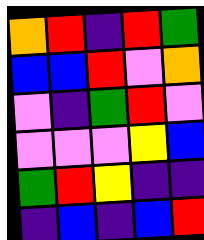[["orange", "red", "indigo", "red", "green"], ["blue", "blue", "red", "violet", "orange"], ["violet", "indigo", "green", "red", "violet"], ["violet", "violet", "violet", "yellow", "blue"], ["green", "red", "yellow", "indigo", "indigo"], ["indigo", "blue", "indigo", "blue", "red"]]